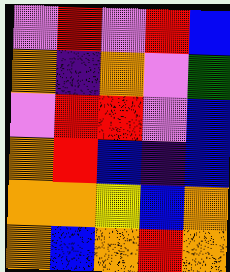[["violet", "red", "violet", "red", "blue"], ["orange", "indigo", "orange", "violet", "green"], ["violet", "red", "red", "violet", "blue"], ["orange", "red", "blue", "indigo", "blue"], ["orange", "orange", "yellow", "blue", "orange"], ["orange", "blue", "orange", "red", "orange"]]